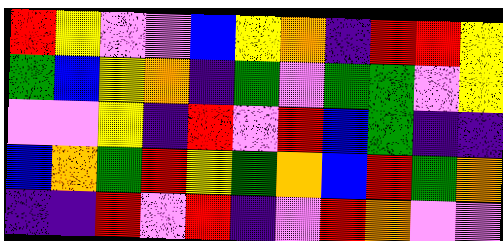[["red", "yellow", "violet", "violet", "blue", "yellow", "orange", "indigo", "red", "red", "yellow"], ["green", "blue", "yellow", "orange", "indigo", "green", "violet", "green", "green", "violet", "yellow"], ["violet", "violet", "yellow", "indigo", "red", "violet", "red", "blue", "green", "indigo", "indigo"], ["blue", "orange", "green", "red", "yellow", "green", "orange", "blue", "red", "green", "orange"], ["indigo", "indigo", "red", "violet", "red", "indigo", "violet", "red", "orange", "violet", "violet"]]